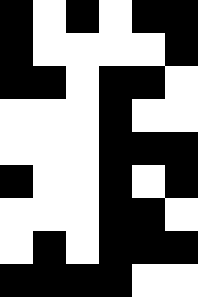[["black", "white", "black", "white", "black", "black"], ["black", "white", "white", "white", "white", "black"], ["black", "black", "white", "black", "black", "white"], ["white", "white", "white", "black", "white", "white"], ["white", "white", "white", "black", "black", "black"], ["black", "white", "white", "black", "white", "black"], ["white", "white", "white", "black", "black", "white"], ["white", "black", "white", "black", "black", "black"], ["black", "black", "black", "black", "white", "white"]]